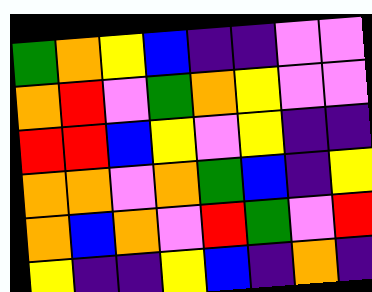[["green", "orange", "yellow", "blue", "indigo", "indigo", "violet", "violet"], ["orange", "red", "violet", "green", "orange", "yellow", "violet", "violet"], ["red", "red", "blue", "yellow", "violet", "yellow", "indigo", "indigo"], ["orange", "orange", "violet", "orange", "green", "blue", "indigo", "yellow"], ["orange", "blue", "orange", "violet", "red", "green", "violet", "red"], ["yellow", "indigo", "indigo", "yellow", "blue", "indigo", "orange", "indigo"]]